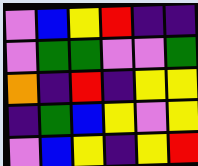[["violet", "blue", "yellow", "red", "indigo", "indigo"], ["violet", "green", "green", "violet", "violet", "green"], ["orange", "indigo", "red", "indigo", "yellow", "yellow"], ["indigo", "green", "blue", "yellow", "violet", "yellow"], ["violet", "blue", "yellow", "indigo", "yellow", "red"]]